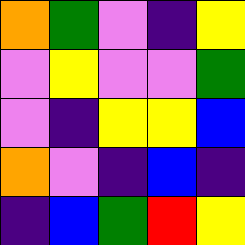[["orange", "green", "violet", "indigo", "yellow"], ["violet", "yellow", "violet", "violet", "green"], ["violet", "indigo", "yellow", "yellow", "blue"], ["orange", "violet", "indigo", "blue", "indigo"], ["indigo", "blue", "green", "red", "yellow"]]